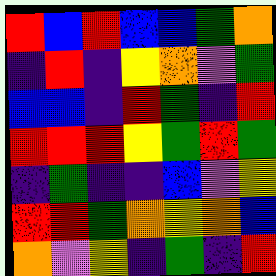[["red", "blue", "red", "blue", "blue", "green", "orange"], ["indigo", "red", "indigo", "yellow", "orange", "violet", "green"], ["blue", "blue", "indigo", "red", "green", "indigo", "red"], ["red", "red", "red", "yellow", "green", "red", "green"], ["indigo", "green", "indigo", "indigo", "blue", "violet", "yellow"], ["red", "red", "green", "orange", "yellow", "orange", "blue"], ["orange", "violet", "yellow", "indigo", "green", "indigo", "red"]]